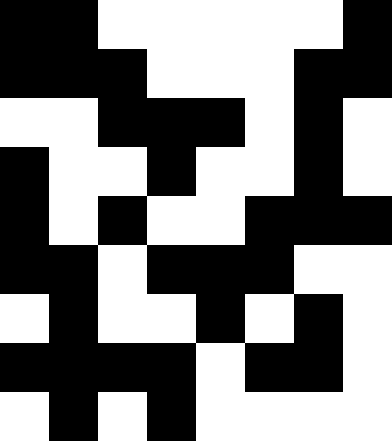[["black", "black", "white", "white", "white", "white", "white", "black"], ["black", "black", "black", "white", "white", "white", "black", "black"], ["white", "white", "black", "black", "black", "white", "black", "white"], ["black", "white", "white", "black", "white", "white", "black", "white"], ["black", "white", "black", "white", "white", "black", "black", "black"], ["black", "black", "white", "black", "black", "black", "white", "white"], ["white", "black", "white", "white", "black", "white", "black", "white"], ["black", "black", "black", "black", "white", "black", "black", "white"], ["white", "black", "white", "black", "white", "white", "white", "white"]]